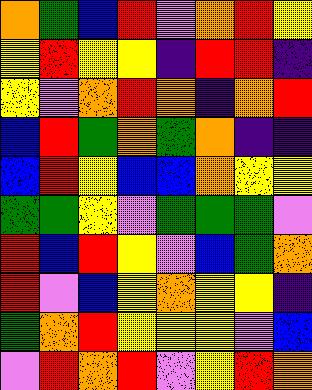[["orange", "green", "blue", "red", "violet", "orange", "red", "yellow"], ["yellow", "red", "yellow", "yellow", "indigo", "red", "red", "indigo"], ["yellow", "violet", "orange", "red", "orange", "indigo", "orange", "red"], ["blue", "red", "green", "orange", "green", "orange", "indigo", "indigo"], ["blue", "red", "yellow", "blue", "blue", "orange", "yellow", "yellow"], ["green", "green", "yellow", "violet", "green", "green", "green", "violet"], ["red", "blue", "red", "yellow", "violet", "blue", "green", "orange"], ["red", "violet", "blue", "yellow", "orange", "yellow", "yellow", "indigo"], ["green", "orange", "red", "yellow", "yellow", "yellow", "violet", "blue"], ["violet", "red", "orange", "red", "violet", "yellow", "red", "orange"]]